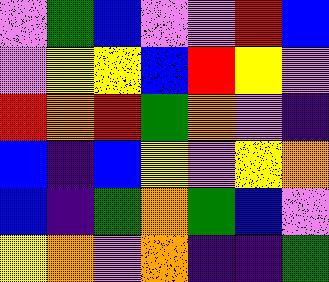[["violet", "green", "blue", "violet", "violet", "red", "blue"], ["violet", "yellow", "yellow", "blue", "red", "yellow", "violet"], ["red", "orange", "red", "green", "orange", "violet", "indigo"], ["blue", "indigo", "blue", "yellow", "violet", "yellow", "orange"], ["blue", "indigo", "green", "orange", "green", "blue", "violet"], ["yellow", "orange", "violet", "orange", "indigo", "indigo", "green"]]